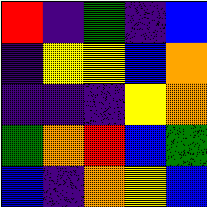[["red", "indigo", "green", "indigo", "blue"], ["indigo", "yellow", "yellow", "blue", "orange"], ["indigo", "indigo", "indigo", "yellow", "orange"], ["green", "orange", "red", "blue", "green"], ["blue", "indigo", "orange", "yellow", "blue"]]